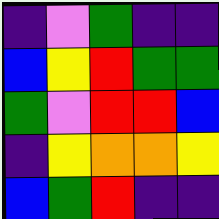[["indigo", "violet", "green", "indigo", "indigo"], ["blue", "yellow", "red", "green", "green"], ["green", "violet", "red", "red", "blue"], ["indigo", "yellow", "orange", "orange", "yellow"], ["blue", "green", "red", "indigo", "indigo"]]